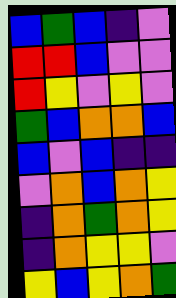[["blue", "green", "blue", "indigo", "violet"], ["red", "red", "blue", "violet", "violet"], ["red", "yellow", "violet", "yellow", "violet"], ["green", "blue", "orange", "orange", "blue"], ["blue", "violet", "blue", "indigo", "indigo"], ["violet", "orange", "blue", "orange", "yellow"], ["indigo", "orange", "green", "orange", "yellow"], ["indigo", "orange", "yellow", "yellow", "violet"], ["yellow", "blue", "yellow", "orange", "green"]]